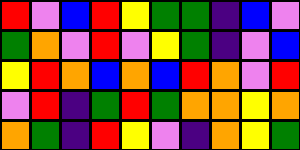[["red", "violet", "blue", "red", "yellow", "green", "green", "indigo", "blue", "violet"], ["green", "orange", "violet", "red", "violet", "yellow", "green", "indigo", "violet", "blue"], ["yellow", "red", "orange", "blue", "orange", "blue", "red", "orange", "violet", "red"], ["violet", "red", "indigo", "green", "red", "green", "orange", "orange", "yellow", "orange"], ["orange", "green", "indigo", "red", "yellow", "violet", "indigo", "orange", "yellow", "green"]]